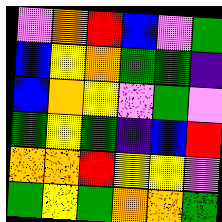[["violet", "orange", "red", "blue", "violet", "green"], ["blue", "yellow", "orange", "green", "green", "indigo"], ["blue", "orange", "yellow", "violet", "green", "violet"], ["green", "yellow", "green", "indigo", "blue", "red"], ["orange", "orange", "red", "yellow", "yellow", "violet"], ["green", "yellow", "green", "orange", "orange", "green"]]